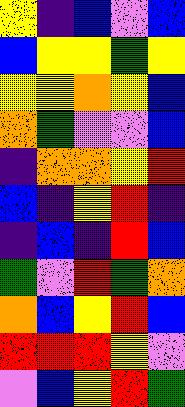[["yellow", "indigo", "blue", "violet", "blue"], ["blue", "yellow", "yellow", "green", "yellow"], ["yellow", "yellow", "orange", "yellow", "blue"], ["orange", "green", "violet", "violet", "blue"], ["indigo", "orange", "orange", "yellow", "red"], ["blue", "indigo", "yellow", "red", "indigo"], ["indigo", "blue", "indigo", "red", "blue"], ["green", "violet", "red", "green", "orange"], ["orange", "blue", "yellow", "red", "blue"], ["red", "red", "red", "yellow", "violet"], ["violet", "blue", "yellow", "red", "green"]]